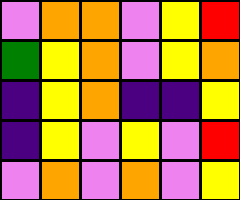[["violet", "orange", "orange", "violet", "yellow", "red"], ["green", "yellow", "orange", "violet", "yellow", "orange"], ["indigo", "yellow", "orange", "indigo", "indigo", "yellow"], ["indigo", "yellow", "violet", "yellow", "violet", "red"], ["violet", "orange", "violet", "orange", "violet", "yellow"]]